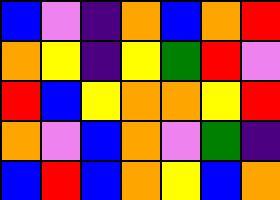[["blue", "violet", "indigo", "orange", "blue", "orange", "red"], ["orange", "yellow", "indigo", "yellow", "green", "red", "violet"], ["red", "blue", "yellow", "orange", "orange", "yellow", "red"], ["orange", "violet", "blue", "orange", "violet", "green", "indigo"], ["blue", "red", "blue", "orange", "yellow", "blue", "orange"]]